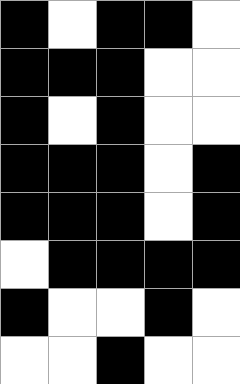[["black", "white", "black", "black", "white"], ["black", "black", "black", "white", "white"], ["black", "white", "black", "white", "white"], ["black", "black", "black", "white", "black"], ["black", "black", "black", "white", "black"], ["white", "black", "black", "black", "black"], ["black", "white", "white", "black", "white"], ["white", "white", "black", "white", "white"]]